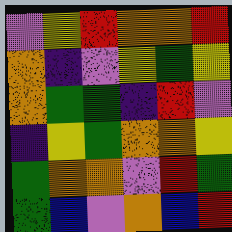[["violet", "yellow", "red", "orange", "orange", "red"], ["orange", "indigo", "violet", "yellow", "green", "yellow"], ["orange", "green", "green", "indigo", "red", "violet"], ["indigo", "yellow", "green", "orange", "orange", "yellow"], ["green", "orange", "orange", "violet", "red", "green"], ["green", "blue", "violet", "orange", "blue", "red"]]